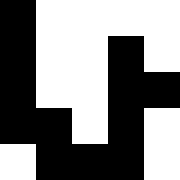[["black", "white", "white", "white", "white"], ["black", "white", "white", "black", "white"], ["black", "white", "white", "black", "black"], ["black", "black", "white", "black", "white"], ["white", "black", "black", "black", "white"]]